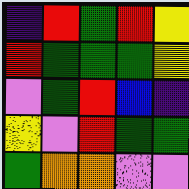[["indigo", "red", "green", "red", "yellow"], ["red", "green", "green", "green", "yellow"], ["violet", "green", "red", "blue", "indigo"], ["yellow", "violet", "red", "green", "green"], ["green", "orange", "orange", "violet", "violet"]]